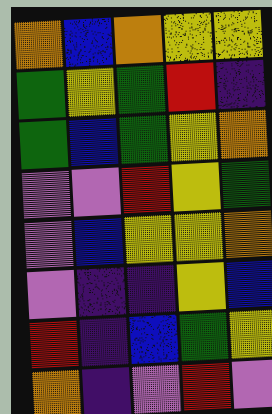[["orange", "blue", "orange", "yellow", "yellow"], ["green", "yellow", "green", "red", "indigo"], ["green", "blue", "green", "yellow", "orange"], ["violet", "violet", "red", "yellow", "green"], ["violet", "blue", "yellow", "yellow", "orange"], ["violet", "indigo", "indigo", "yellow", "blue"], ["red", "indigo", "blue", "green", "yellow"], ["orange", "indigo", "violet", "red", "violet"]]